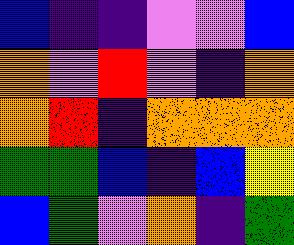[["blue", "indigo", "indigo", "violet", "violet", "blue"], ["orange", "violet", "red", "violet", "indigo", "orange"], ["orange", "red", "indigo", "orange", "orange", "orange"], ["green", "green", "blue", "indigo", "blue", "yellow"], ["blue", "green", "violet", "orange", "indigo", "green"]]